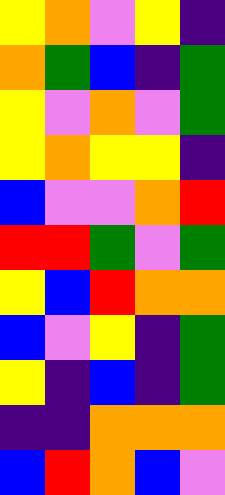[["yellow", "orange", "violet", "yellow", "indigo"], ["orange", "green", "blue", "indigo", "green"], ["yellow", "violet", "orange", "violet", "green"], ["yellow", "orange", "yellow", "yellow", "indigo"], ["blue", "violet", "violet", "orange", "red"], ["red", "red", "green", "violet", "green"], ["yellow", "blue", "red", "orange", "orange"], ["blue", "violet", "yellow", "indigo", "green"], ["yellow", "indigo", "blue", "indigo", "green"], ["indigo", "indigo", "orange", "orange", "orange"], ["blue", "red", "orange", "blue", "violet"]]